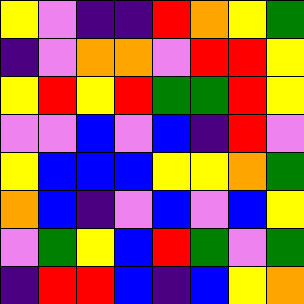[["yellow", "violet", "indigo", "indigo", "red", "orange", "yellow", "green"], ["indigo", "violet", "orange", "orange", "violet", "red", "red", "yellow"], ["yellow", "red", "yellow", "red", "green", "green", "red", "yellow"], ["violet", "violet", "blue", "violet", "blue", "indigo", "red", "violet"], ["yellow", "blue", "blue", "blue", "yellow", "yellow", "orange", "green"], ["orange", "blue", "indigo", "violet", "blue", "violet", "blue", "yellow"], ["violet", "green", "yellow", "blue", "red", "green", "violet", "green"], ["indigo", "red", "red", "blue", "indigo", "blue", "yellow", "orange"]]